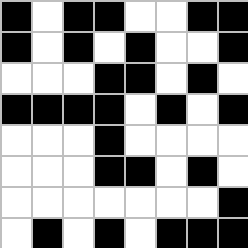[["black", "white", "black", "black", "white", "white", "black", "black"], ["black", "white", "black", "white", "black", "white", "white", "black"], ["white", "white", "white", "black", "black", "white", "black", "white"], ["black", "black", "black", "black", "white", "black", "white", "black"], ["white", "white", "white", "black", "white", "white", "white", "white"], ["white", "white", "white", "black", "black", "white", "black", "white"], ["white", "white", "white", "white", "white", "white", "white", "black"], ["white", "black", "white", "black", "white", "black", "black", "black"]]